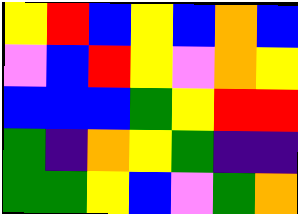[["yellow", "red", "blue", "yellow", "blue", "orange", "blue"], ["violet", "blue", "red", "yellow", "violet", "orange", "yellow"], ["blue", "blue", "blue", "green", "yellow", "red", "red"], ["green", "indigo", "orange", "yellow", "green", "indigo", "indigo"], ["green", "green", "yellow", "blue", "violet", "green", "orange"]]